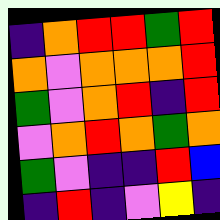[["indigo", "orange", "red", "red", "green", "red"], ["orange", "violet", "orange", "orange", "orange", "red"], ["green", "violet", "orange", "red", "indigo", "red"], ["violet", "orange", "red", "orange", "green", "orange"], ["green", "violet", "indigo", "indigo", "red", "blue"], ["indigo", "red", "indigo", "violet", "yellow", "indigo"]]